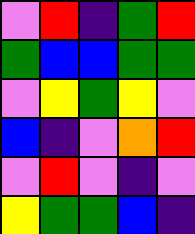[["violet", "red", "indigo", "green", "red"], ["green", "blue", "blue", "green", "green"], ["violet", "yellow", "green", "yellow", "violet"], ["blue", "indigo", "violet", "orange", "red"], ["violet", "red", "violet", "indigo", "violet"], ["yellow", "green", "green", "blue", "indigo"]]